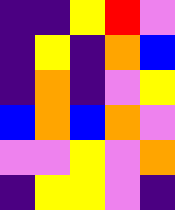[["indigo", "indigo", "yellow", "red", "violet"], ["indigo", "yellow", "indigo", "orange", "blue"], ["indigo", "orange", "indigo", "violet", "yellow"], ["blue", "orange", "blue", "orange", "violet"], ["violet", "violet", "yellow", "violet", "orange"], ["indigo", "yellow", "yellow", "violet", "indigo"]]